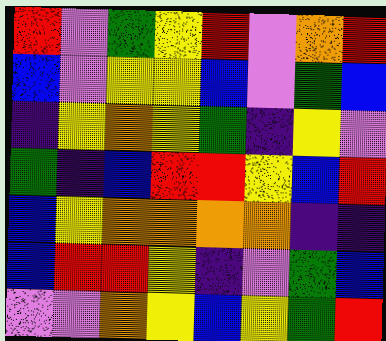[["red", "violet", "green", "yellow", "red", "violet", "orange", "red"], ["blue", "violet", "yellow", "yellow", "blue", "violet", "green", "blue"], ["indigo", "yellow", "orange", "yellow", "green", "indigo", "yellow", "violet"], ["green", "indigo", "blue", "red", "red", "yellow", "blue", "red"], ["blue", "yellow", "orange", "orange", "orange", "orange", "indigo", "indigo"], ["blue", "red", "red", "yellow", "indigo", "violet", "green", "blue"], ["violet", "violet", "orange", "yellow", "blue", "yellow", "green", "red"]]